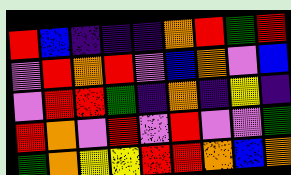[["red", "blue", "indigo", "indigo", "indigo", "orange", "red", "green", "red"], ["violet", "red", "orange", "red", "violet", "blue", "orange", "violet", "blue"], ["violet", "red", "red", "green", "indigo", "orange", "indigo", "yellow", "indigo"], ["red", "orange", "violet", "red", "violet", "red", "violet", "violet", "green"], ["green", "orange", "yellow", "yellow", "red", "red", "orange", "blue", "orange"]]